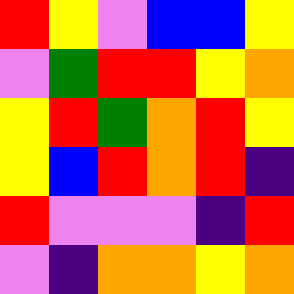[["red", "yellow", "violet", "blue", "blue", "yellow"], ["violet", "green", "red", "red", "yellow", "orange"], ["yellow", "red", "green", "orange", "red", "yellow"], ["yellow", "blue", "red", "orange", "red", "indigo"], ["red", "violet", "violet", "violet", "indigo", "red"], ["violet", "indigo", "orange", "orange", "yellow", "orange"]]